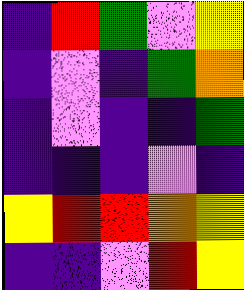[["indigo", "red", "green", "violet", "yellow"], ["indigo", "violet", "indigo", "green", "orange"], ["indigo", "violet", "indigo", "indigo", "green"], ["indigo", "indigo", "indigo", "violet", "indigo"], ["yellow", "red", "red", "orange", "yellow"], ["indigo", "indigo", "violet", "red", "yellow"]]